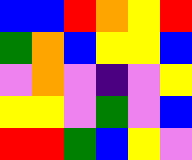[["blue", "blue", "red", "orange", "yellow", "red"], ["green", "orange", "blue", "yellow", "yellow", "blue"], ["violet", "orange", "violet", "indigo", "violet", "yellow"], ["yellow", "yellow", "violet", "green", "violet", "blue"], ["red", "red", "green", "blue", "yellow", "violet"]]